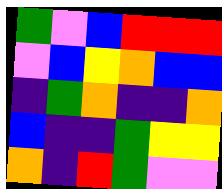[["green", "violet", "blue", "red", "red", "red"], ["violet", "blue", "yellow", "orange", "blue", "blue"], ["indigo", "green", "orange", "indigo", "indigo", "orange"], ["blue", "indigo", "indigo", "green", "yellow", "yellow"], ["orange", "indigo", "red", "green", "violet", "violet"]]